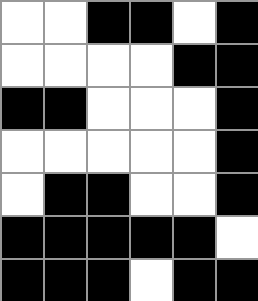[["white", "white", "black", "black", "white", "black"], ["white", "white", "white", "white", "black", "black"], ["black", "black", "white", "white", "white", "black"], ["white", "white", "white", "white", "white", "black"], ["white", "black", "black", "white", "white", "black"], ["black", "black", "black", "black", "black", "white"], ["black", "black", "black", "white", "black", "black"]]